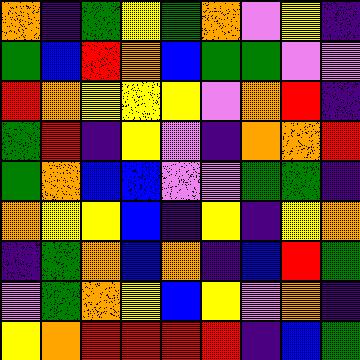[["orange", "indigo", "green", "yellow", "green", "orange", "violet", "yellow", "indigo"], ["green", "blue", "red", "orange", "blue", "green", "green", "violet", "violet"], ["red", "orange", "yellow", "yellow", "yellow", "violet", "orange", "red", "indigo"], ["green", "red", "indigo", "yellow", "violet", "indigo", "orange", "orange", "red"], ["green", "orange", "blue", "blue", "violet", "violet", "green", "green", "indigo"], ["orange", "yellow", "yellow", "blue", "indigo", "yellow", "indigo", "yellow", "orange"], ["indigo", "green", "orange", "blue", "orange", "indigo", "blue", "red", "green"], ["violet", "green", "orange", "yellow", "blue", "yellow", "violet", "orange", "indigo"], ["yellow", "orange", "red", "red", "red", "red", "indigo", "blue", "green"]]